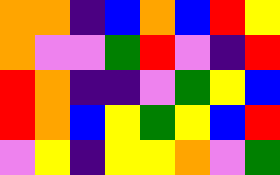[["orange", "orange", "indigo", "blue", "orange", "blue", "red", "yellow"], ["orange", "violet", "violet", "green", "red", "violet", "indigo", "red"], ["red", "orange", "indigo", "indigo", "violet", "green", "yellow", "blue"], ["red", "orange", "blue", "yellow", "green", "yellow", "blue", "red"], ["violet", "yellow", "indigo", "yellow", "yellow", "orange", "violet", "green"]]